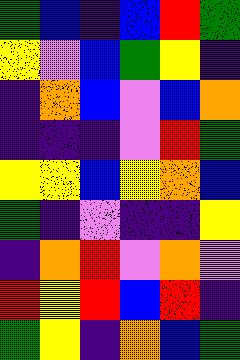[["green", "blue", "indigo", "blue", "red", "green"], ["yellow", "violet", "blue", "green", "yellow", "indigo"], ["indigo", "orange", "blue", "violet", "blue", "orange"], ["indigo", "indigo", "indigo", "violet", "red", "green"], ["yellow", "yellow", "blue", "yellow", "orange", "blue"], ["green", "indigo", "violet", "indigo", "indigo", "yellow"], ["indigo", "orange", "red", "violet", "orange", "violet"], ["red", "yellow", "red", "blue", "red", "indigo"], ["green", "yellow", "indigo", "orange", "blue", "green"]]